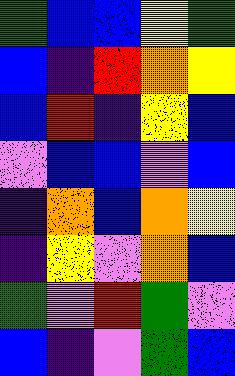[["green", "blue", "blue", "yellow", "green"], ["blue", "indigo", "red", "orange", "yellow"], ["blue", "red", "indigo", "yellow", "blue"], ["violet", "blue", "blue", "violet", "blue"], ["indigo", "orange", "blue", "orange", "yellow"], ["indigo", "yellow", "violet", "orange", "blue"], ["green", "violet", "red", "green", "violet"], ["blue", "indigo", "violet", "green", "blue"]]